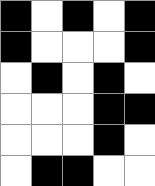[["black", "white", "black", "white", "black"], ["black", "white", "white", "white", "black"], ["white", "black", "white", "black", "white"], ["white", "white", "white", "black", "black"], ["white", "white", "white", "black", "white"], ["white", "black", "black", "white", "white"]]